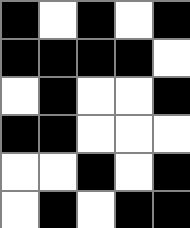[["black", "white", "black", "white", "black"], ["black", "black", "black", "black", "white"], ["white", "black", "white", "white", "black"], ["black", "black", "white", "white", "white"], ["white", "white", "black", "white", "black"], ["white", "black", "white", "black", "black"]]